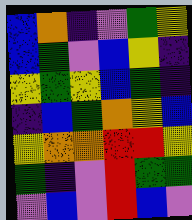[["blue", "orange", "indigo", "violet", "green", "yellow"], ["blue", "green", "violet", "blue", "yellow", "indigo"], ["yellow", "green", "yellow", "blue", "green", "indigo"], ["indigo", "blue", "green", "orange", "yellow", "blue"], ["yellow", "orange", "orange", "red", "red", "yellow"], ["green", "indigo", "violet", "red", "green", "green"], ["violet", "blue", "violet", "red", "blue", "violet"]]